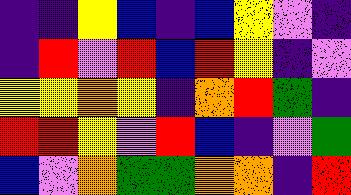[["indigo", "indigo", "yellow", "blue", "indigo", "blue", "yellow", "violet", "indigo"], ["indigo", "red", "violet", "red", "blue", "red", "yellow", "indigo", "violet"], ["yellow", "yellow", "orange", "yellow", "indigo", "orange", "red", "green", "indigo"], ["red", "red", "yellow", "violet", "red", "blue", "indigo", "violet", "green"], ["blue", "violet", "orange", "green", "green", "orange", "orange", "indigo", "red"]]